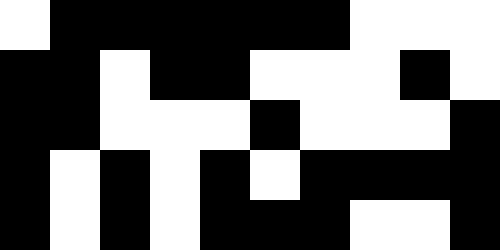[["white", "black", "black", "black", "black", "black", "black", "white", "white", "white"], ["black", "black", "white", "black", "black", "white", "white", "white", "black", "white"], ["black", "black", "white", "white", "white", "black", "white", "white", "white", "black"], ["black", "white", "black", "white", "black", "white", "black", "black", "black", "black"], ["black", "white", "black", "white", "black", "black", "black", "white", "white", "black"]]